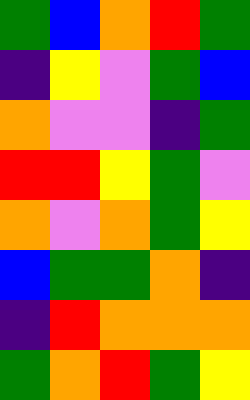[["green", "blue", "orange", "red", "green"], ["indigo", "yellow", "violet", "green", "blue"], ["orange", "violet", "violet", "indigo", "green"], ["red", "red", "yellow", "green", "violet"], ["orange", "violet", "orange", "green", "yellow"], ["blue", "green", "green", "orange", "indigo"], ["indigo", "red", "orange", "orange", "orange"], ["green", "orange", "red", "green", "yellow"]]